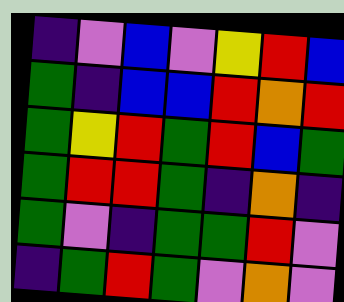[["indigo", "violet", "blue", "violet", "yellow", "red", "blue"], ["green", "indigo", "blue", "blue", "red", "orange", "red"], ["green", "yellow", "red", "green", "red", "blue", "green"], ["green", "red", "red", "green", "indigo", "orange", "indigo"], ["green", "violet", "indigo", "green", "green", "red", "violet"], ["indigo", "green", "red", "green", "violet", "orange", "violet"]]